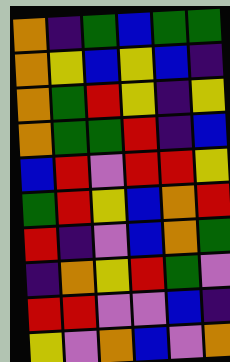[["orange", "indigo", "green", "blue", "green", "green"], ["orange", "yellow", "blue", "yellow", "blue", "indigo"], ["orange", "green", "red", "yellow", "indigo", "yellow"], ["orange", "green", "green", "red", "indigo", "blue"], ["blue", "red", "violet", "red", "red", "yellow"], ["green", "red", "yellow", "blue", "orange", "red"], ["red", "indigo", "violet", "blue", "orange", "green"], ["indigo", "orange", "yellow", "red", "green", "violet"], ["red", "red", "violet", "violet", "blue", "indigo"], ["yellow", "violet", "orange", "blue", "violet", "orange"]]